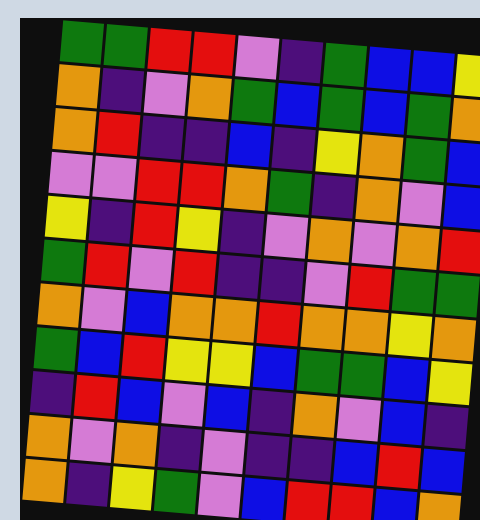[["green", "green", "red", "red", "violet", "indigo", "green", "blue", "blue", "yellow"], ["orange", "indigo", "violet", "orange", "green", "blue", "green", "blue", "green", "orange"], ["orange", "red", "indigo", "indigo", "blue", "indigo", "yellow", "orange", "green", "blue"], ["violet", "violet", "red", "red", "orange", "green", "indigo", "orange", "violet", "blue"], ["yellow", "indigo", "red", "yellow", "indigo", "violet", "orange", "violet", "orange", "red"], ["green", "red", "violet", "red", "indigo", "indigo", "violet", "red", "green", "green"], ["orange", "violet", "blue", "orange", "orange", "red", "orange", "orange", "yellow", "orange"], ["green", "blue", "red", "yellow", "yellow", "blue", "green", "green", "blue", "yellow"], ["indigo", "red", "blue", "violet", "blue", "indigo", "orange", "violet", "blue", "indigo"], ["orange", "violet", "orange", "indigo", "violet", "indigo", "indigo", "blue", "red", "blue"], ["orange", "indigo", "yellow", "green", "violet", "blue", "red", "red", "blue", "orange"]]